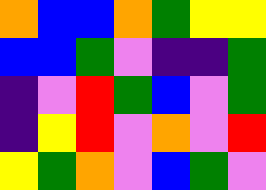[["orange", "blue", "blue", "orange", "green", "yellow", "yellow"], ["blue", "blue", "green", "violet", "indigo", "indigo", "green"], ["indigo", "violet", "red", "green", "blue", "violet", "green"], ["indigo", "yellow", "red", "violet", "orange", "violet", "red"], ["yellow", "green", "orange", "violet", "blue", "green", "violet"]]